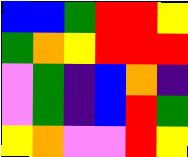[["blue", "blue", "green", "red", "red", "yellow"], ["green", "orange", "yellow", "red", "red", "red"], ["violet", "green", "indigo", "blue", "orange", "indigo"], ["violet", "green", "indigo", "blue", "red", "green"], ["yellow", "orange", "violet", "violet", "red", "yellow"]]